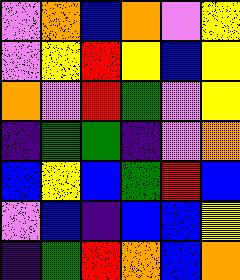[["violet", "orange", "blue", "orange", "violet", "yellow"], ["violet", "yellow", "red", "yellow", "blue", "yellow"], ["orange", "violet", "red", "green", "violet", "yellow"], ["indigo", "green", "green", "indigo", "violet", "orange"], ["blue", "yellow", "blue", "green", "red", "blue"], ["violet", "blue", "indigo", "blue", "blue", "yellow"], ["indigo", "green", "red", "orange", "blue", "orange"]]